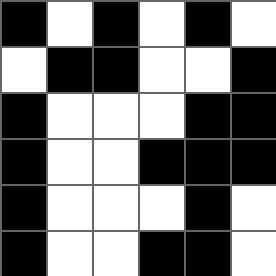[["black", "white", "black", "white", "black", "white"], ["white", "black", "black", "white", "white", "black"], ["black", "white", "white", "white", "black", "black"], ["black", "white", "white", "black", "black", "black"], ["black", "white", "white", "white", "black", "white"], ["black", "white", "white", "black", "black", "white"]]